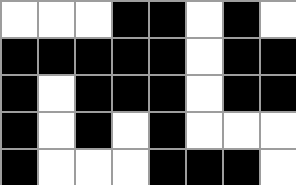[["white", "white", "white", "black", "black", "white", "black", "white"], ["black", "black", "black", "black", "black", "white", "black", "black"], ["black", "white", "black", "black", "black", "white", "black", "black"], ["black", "white", "black", "white", "black", "white", "white", "white"], ["black", "white", "white", "white", "black", "black", "black", "white"]]